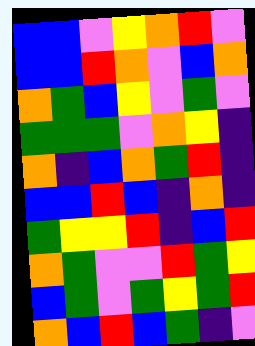[["blue", "blue", "violet", "yellow", "orange", "red", "violet"], ["blue", "blue", "red", "orange", "violet", "blue", "orange"], ["orange", "green", "blue", "yellow", "violet", "green", "violet"], ["green", "green", "green", "violet", "orange", "yellow", "indigo"], ["orange", "indigo", "blue", "orange", "green", "red", "indigo"], ["blue", "blue", "red", "blue", "indigo", "orange", "indigo"], ["green", "yellow", "yellow", "red", "indigo", "blue", "red"], ["orange", "green", "violet", "violet", "red", "green", "yellow"], ["blue", "green", "violet", "green", "yellow", "green", "red"], ["orange", "blue", "red", "blue", "green", "indigo", "violet"]]